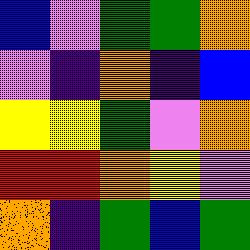[["blue", "violet", "green", "green", "orange"], ["violet", "indigo", "orange", "indigo", "blue"], ["yellow", "yellow", "green", "violet", "orange"], ["red", "red", "orange", "yellow", "violet"], ["orange", "indigo", "green", "blue", "green"]]